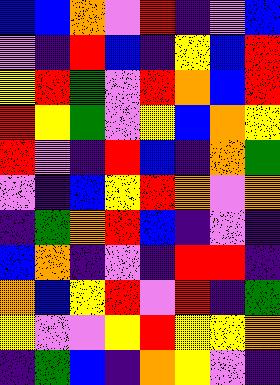[["blue", "blue", "orange", "violet", "red", "indigo", "violet", "blue"], ["violet", "indigo", "red", "blue", "indigo", "yellow", "blue", "red"], ["yellow", "red", "green", "violet", "red", "orange", "blue", "red"], ["red", "yellow", "green", "violet", "yellow", "blue", "orange", "yellow"], ["red", "violet", "indigo", "red", "blue", "indigo", "orange", "green"], ["violet", "indigo", "blue", "yellow", "red", "orange", "violet", "orange"], ["indigo", "green", "orange", "red", "blue", "indigo", "violet", "indigo"], ["blue", "orange", "indigo", "violet", "indigo", "red", "red", "indigo"], ["orange", "blue", "yellow", "red", "violet", "red", "indigo", "green"], ["yellow", "violet", "violet", "yellow", "red", "yellow", "yellow", "orange"], ["indigo", "green", "blue", "indigo", "orange", "yellow", "violet", "indigo"]]